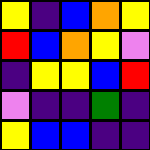[["yellow", "indigo", "blue", "orange", "yellow"], ["red", "blue", "orange", "yellow", "violet"], ["indigo", "yellow", "yellow", "blue", "red"], ["violet", "indigo", "indigo", "green", "indigo"], ["yellow", "blue", "blue", "indigo", "indigo"]]